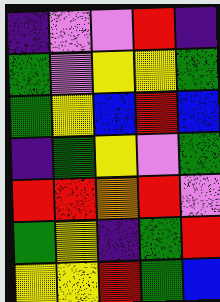[["indigo", "violet", "violet", "red", "indigo"], ["green", "violet", "yellow", "yellow", "green"], ["green", "yellow", "blue", "red", "blue"], ["indigo", "green", "yellow", "violet", "green"], ["red", "red", "orange", "red", "violet"], ["green", "yellow", "indigo", "green", "red"], ["yellow", "yellow", "red", "green", "blue"]]